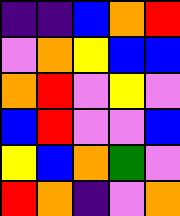[["indigo", "indigo", "blue", "orange", "red"], ["violet", "orange", "yellow", "blue", "blue"], ["orange", "red", "violet", "yellow", "violet"], ["blue", "red", "violet", "violet", "blue"], ["yellow", "blue", "orange", "green", "violet"], ["red", "orange", "indigo", "violet", "orange"]]